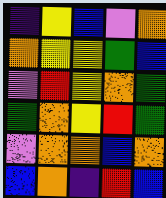[["indigo", "yellow", "blue", "violet", "orange"], ["orange", "yellow", "yellow", "green", "blue"], ["violet", "red", "yellow", "orange", "green"], ["green", "orange", "yellow", "red", "green"], ["violet", "orange", "orange", "blue", "orange"], ["blue", "orange", "indigo", "red", "blue"]]